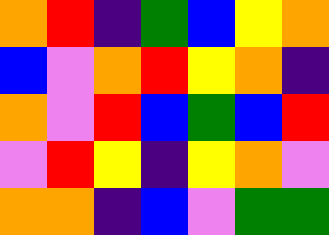[["orange", "red", "indigo", "green", "blue", "yellow", "orange"], ["blue", "violet", "orange", "red", "yellow", "orange", "indigo"], ["orange", "violet", "red", "blue", "green", "blue", "red"], ["violet", "red", "yellow", "indigo", "yellow", "orange", "violet"], ["orange", "orange", "indigo", "blue", "violet", "green", "green"]]